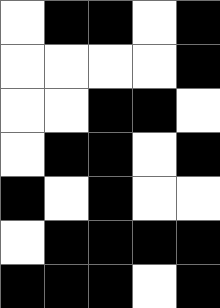[["white", "black", "black", "white", "black"], ["white", "white", "white", "white", "black"], ["white", "white", "black", "black", "white"], ["white", "black", "black", "white", "black"], ["black", "white", "black", "white", "white"], ["white", "black", "black", "black", "black"], ["black", "black", "black", "white", "black"]]